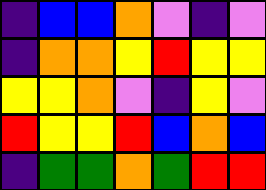[["indigo", "blue", "blue", "orange", "violet", "indigo", "violet"], ["indigo", "orange", "orange", "yellow", "red", "yellow", "yellow"], ["yellow", "yellow", "orange", "violet", "indigo", "yellow", "violet"], ["red", "yellow", "yellow", "red", "blue", "orange", "blue"], ["indigo", "green", "green", "orange", "green", "red", "red"]]